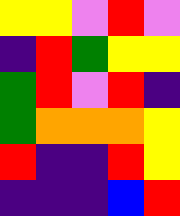[["yellow", "yellow", "violet", "red", "violet"], ["indigo", "red", "green", "yellow", "yellow"], ["green", "red", "violet", "red", "indigo"], ["green", "orange", "orange", "orange", "yellow"], ["red", "indigo", "indigo", "red", "yellow"], ["indigo", "indigo", "indigo", "blue", "red"]]